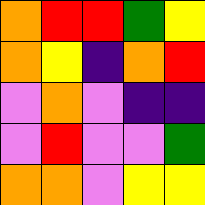[["orange", "red", "red", "green", "yellow"], ["orange", "yellow", "indigo", "orange", "red"], ["violet", "orange", "violet", "indigo", "indigo"], ["violet", "red", "violet", "violet", "green"], ["orange", "orange", "violet", "yellow", "yellow"]]